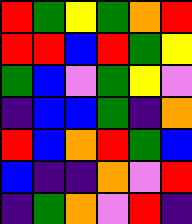[["red", "green", "yellow", "green", "orange", "red"], ["red", "red", "blue", "red", "green", "yellow"], ["green", "blue", "violet", "green", "yellow", "violet"], ["indigo", "blue", "blue", "green", "indigo", "orange"], ["red", "blue", "orange", "red", "green", "blue"], ["blue", "indigo", "indigo", "orange", "violet", "red"], ["indigo", "green", "orange", "violet", "red", "indigo"]]